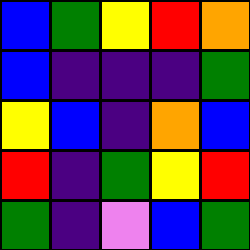[["blue", "green", "yellow", "red", "orange"], ["blue", "indigo", "indigo", "indigo", "green"], ["yellow", "blue", "indigo", "orange", "blue"], ["red", "indigo", "green", "yellow", "red"], ["green", "indigo", "violet", "blue", "green"]]